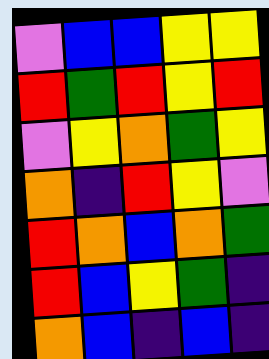[["violet", "blue", "blue", "yellow", "yellow"], ["red", "green", "red", "yellow", "red"], ["violet", "yellow", "orange", "green", "yellow"], ["orange", "indigo", "red", "yellow", "violet"], ["red", "orange", "blue", "orange", "green"], ["red", "blue", "yellow", "green", "indigo"], ["orange", "blue", "indigo", "blue", "indigo"]]